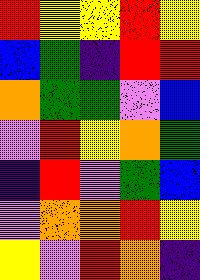[["red", "yellow", "yellow", "red", "yellow"], ["blue", "green", "indigo", "red", "red"], ["orange", "green", "green", "violet", "blue"], ["violet", "red", "yellow", "orange", "green"], ["indigo", "red", "violet", "green", "blue"], ["violet", "orange", "orange", "red", "yellow"], ["yellow", "violet", "red", "orange", "indigo"]]